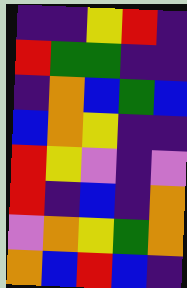[["indigo", "indigo", "yellow", "red", "indigo"], ["red", "green", "green", "indigo", "indigo"], ["indigo", "orange", "blue", "green", "blue"], ["blue", "orange", "yellow", "indigo", "indigo"], ["red", "yellow", "violet", "indigo", "violet"], ["red", "indigo", "blue", "indigo", "orange"], ["violet", "orange", "yellow", "green", "orange"], ["orange", "blue", "red", "blue", "indigo"]]